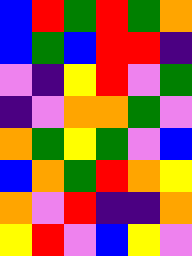[["blue", "red", "green", "red", "green", "orange"], ["blue", "green", "blue", "red", "red", "indigo"], ["violet", "indigo", "yellow", "red", "violet", "green"], ["indigo", "violet", "orange", "orange", "green", "violet"], ["orange", "green", "yellow", "green", "violet", "blue"], ["blue", "orange", "green", "red", "orange", "yellow"], ["orange", "violet", "red", "indigo", "indigo", "orange"], ["yellow", "red", "violet", "blue", "yellow", "violet"]]